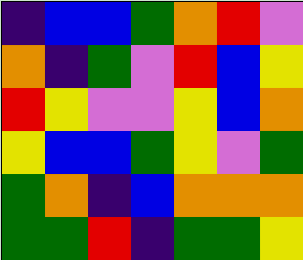[["indigo", "blue", "blue", "green", "orange", "red", "violet"], ["orange", "indigo", "green", "violet", "red", "blue", "yellow"], ["red", "yellow", "violet", "violet", "yellow", "blue", "orange"], ["yellow", "blue", "blue", "green", "yellow", "violet", "green"], ["green", "orange", "indigo", "blue", "orange", "orange", "orange"], ["green", "green", "red", "indigo", "green", "green", "yellow"]]